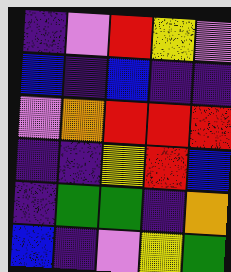[["indigo", "violet", "red", "yellow", "violet"], ["blue", "indigo", "blue", "indigo", "indigo"], ["violet", "orange", "red", "red", "red"], ["indigo", "indigo", "yellow", "red", "blue"], ["indigo", "green", "green", "indigo", "orange"], ["blue", "indigo", "violet", "yellow", "green"]]